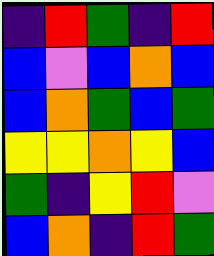[["indigo", "red", "green", "indigo", "red"], ["blue", "violet", "blue", "orange", "blue"], ["blue", "orange", "green", "blue", "green"], ["yellow", "yellow", "orange", "yellow", "blue"], ["green", "indigo", "yellow", "red", "violet"], ["blue", "orange", "indigo", "red", "green"]]